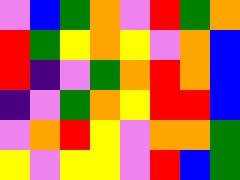[["violet", "blue", "green", "orange", "violet", "red", "green", "orange"], ["red", "green", "yellow", "orange", "yellow", "violet", "orange", "blue"], ["red", "indigo", "violet", "green", "orange", "red", "orange", "blue"], ["indigo", "violet", "green", "orange", "yellow", "red", "red", "blue"], ["violet", "orange", "red", "yellow", "violet", "orange", "orange", "green"], ["yellow", "violet", "yellow", "yellow", "violet", "red", "blue", "green"]]